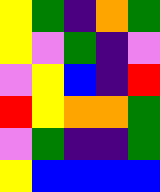[["yellow", "green", "indigo", "orange", "green"], ["yellow", "violet", "green", "indigo", "violet"], ["violet", "yellow", "blue", "indigo", "red"], ["red", "yellow", "orange", "orange", "green"], ["violet", "green", "indigo", "indigo", "green"], ["yellow", "blue", "blue", "blue", "blue"]]